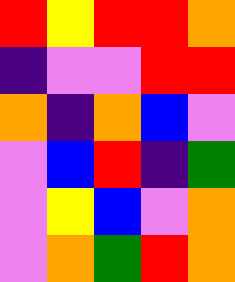[["red", "yellow", "red", "red", "orange"], ["indigo", "violet", "violet", "red", "red"], ["orange", "indigo", "orange", "blue", "violet"], ["violet", "blue", "red", "indigo", "green"], ["violet", "yellow", "blue", "violet", "orange"], ["violet", "orange", "green", "red", "orange"]]